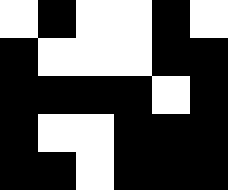[["white", "black", "white", "white", "black", "white"], ["black", "white", "white", "white", "black", "black"], ["black", "black", "black", "black", "white", "black"], ["black", "white", "white", "black", "black", "black"], ["black", "black", "white", "black", "black", "black"]]